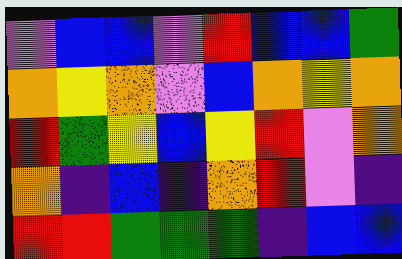[["violet", "blue", "blue", "violet", "red", "blue", "blue", "green"], ["orange", "yellow", "orange", "violet", "blue", "orange", "yellow", "orange"], ["red", "green", "yellow", "blue", "yellow", "red", "violet", "orange"], ["orange", "indigo", "blue", "indigo", "orange", "red", "violet", "indigo"], ["red", "red", "green", "green", "green", "indigo", "blue", "blue"]]